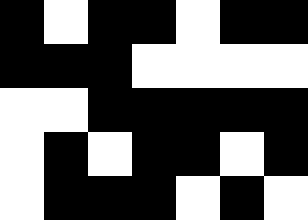[["black", "white", "black", "black", "white", "black", "black"], ["black", "black", "black", "white", "white", "white", "white"], ["white", "white", "black", "black", "black", "black", "black"], ["white", "black", "white", "black", "black", "white", "black"], ["white", "black", "black", "black", "white", "black", "white"]]